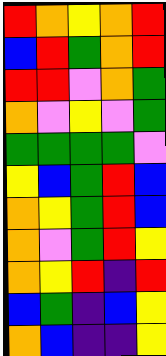[["red", "orange", "yellow", "orange", "red"], ["blue", "red", "green", "orange", "red"], ["red", "red", "violet", "orange", "green"], ["orange", "violet", "yellow", "violet", "green"], ["green", "green", "green", "green", "violet"], ["yellow", "blue", "green", "red", "blue"], ["orange", "yellow", "green", "red", "blue"], ["orange", "violet", "green", "red", "yellow"], ["orange", "yellow", "red", "indigo", "red"], ["blue", "green", "indigo", "blue", "yellow"], ["orange", "blue", "indigo", "indigo", "yellow"]]